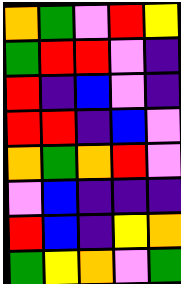[["orange", "green", "violet", "red", "yellow"], ["green", "red", "red", "violet", "indigo"], ["red", "indigo", "blue", "violet", "indigo"], ["red", "red", "indigo", "blue", "violet"], ["orange", "green", "orange", "red", "violet"], ["violet", "blue", "indigo", "indigo", "indigo"], ["red", "blue", "indigo", "yellow", "orange"], ["green", "yellow", "orange", "violet", "green"]]